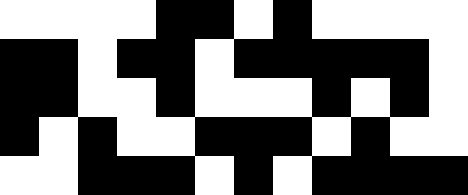[["white", "white", "white", "white", "black", "black", "white", "black", "white", "white", "white", "white"], ["black", "black", "white", "black", "black", "white", "black", "black", "black", "black", "black", "white"], ["black", "black", "white", "white", "black", "white", "white", "white", "black", "white", "black", "white"], ["black", "white", "black", "white", "white", "black", "black", "black", "white", "black", "white", "white"], ["white", "white", "black", "black", "black", "white", "black", "white", "black", "black", "black", "black"]]